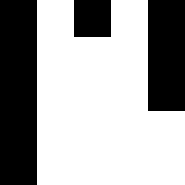[["black", "white", "black", "white", "black"], ["black", "white", "white", "white", "black"], ["black", "white", "white", "white", "black"], ["black", "white", "white", "white", "white"], ["black", "white", "white", "white", "white"]]